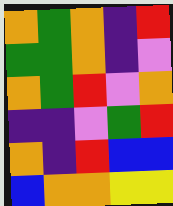[["orange", "green", "orange", "indigo", "red"], ["green", "green", "orange", "indigo", "violet"], ["orange", "green", "red", "violet", "orange"], ["indigo", "indigo", "violet", "green", "red"], ["orange", "indigo", "red", "blue", "blue"], ["blue", "orange", "orange", "yellow", "yellow"]]